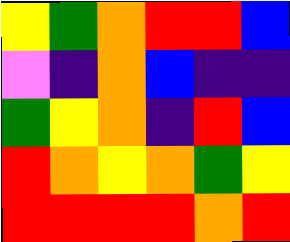[["yellow", "green", "orange", "red", "red", "blue"], ["violet", "indigo", "orange", "blue", "indigo", "indigo"], ["green", "yellow", "orange", "indigo", "red", "blue"], ["red", "orange", "yellow", "orange", "green", "yellow"], ["red", "red", "red", "red", "orange", "red"]]